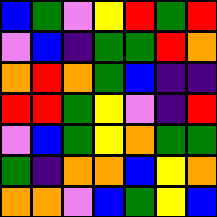[["blue", "green", "violet", "yellow", "red", "green", "red"], ["violet", "blue", "indigo", "green", "green", "red", "orange"], ["orange", "red", "orange", "green", "blue", "indigo", "indigo"], ["red", "red", "green", "yellow", "violet", "indigo", "red"], ["violet", "blue", "green", "yellow", "orange", "green", "green"], ["green", "indigo", "orange", "orange", "blue", "yellow", "orange"], ["orange", "orange", "violet", "blue", "green", "yellow", "blue"]]